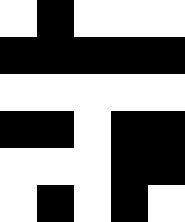[["white", "black", "white", "white", "white"], ["black", "black", "black", "black", "black"], ["white", "white", "white", "white", "white"], ["black", "black", "white", "black", "black"], ["white", "white", "white", "black", "black"], ["white", "black", "white", "black", "white"]]